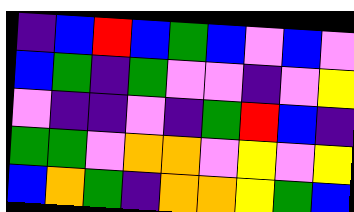[["indigo", "blue", "red", "blue", "green", "blue", "violet", "blue", "violet"], ["blue", "green", "indigo", "green", "violet", "violet", "indigo", "violet", "yellow"], ["violet", "indigo", "indigo", "violet", "indigo", "green", "red", "blue", "indigo"], ["green", "green", "violet", "orange", "orange", "violet", "yellow", "violet", "yellow"], ["blue", "orange", "green", "indigo", "orange", "orange", "yellow", "green", "blue"]]